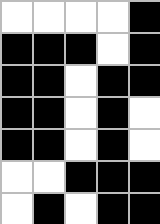[["white", "white", "white", "white", "black"], ["black", "black", "black", "white", "black"], ["black", "black", "white", "black", "black"], ["black", "black", "white", "black", "white"], ["black", "black", "white", "black", "white"], ["white", "white", "black", "black", "black"], ["white", "black", "white", "black", "black"]]